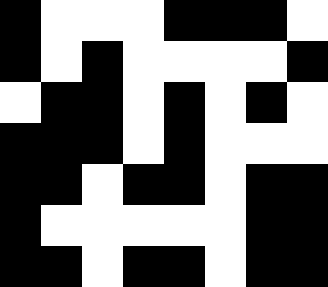[["black", "white", "white", "white", "black", "black", "black", "white"], ["black", "white", "black", "white", "white", "white", "white", "black"], ["white", "black", "black", "white", "black", "white", "black", "white"], ["black", "black", "black", "white", "black", "white", "white", "white"], ["black", "black", "white", "black", "black", "white", "black", "black"], ["black", "white", "white", "white", "white", "white", "black", "black"], ["black", "black", "white", "black", "black", "white", "black", "black"]]